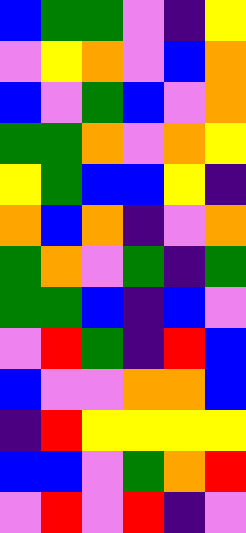[["blue", "green", "green", "violet", "indigo", "yellow"], ["violet", "yellow", "orange", "violet", "blue", "orange"], ["blue", "violet", "green", "blue", "violet", "orange"], ["green", "green", "orange", "violet", "orange", "yellow"], ["yellow", "green", "blue", "blue", "yellow", "indigo"], ["orange", "blue", "orange", "indigo", "violet", "orange"], ["green", "orange", "violet", "green", "indigo", "green"], ["green", "green", "blue", "indigo", "blue", "violet"], ["violet", "red", "green", "indigo", "red", "blue"], ["blue", "violet", "violet", "orange", "orange", "blue"], ["indigo", "red", "yellow", "yellow", "yellow", "yellow"], ["blue", "blue", "violet", "green", "orange", "red"], ["violet", "red", "violet", "red", "indigo", "violet"]]